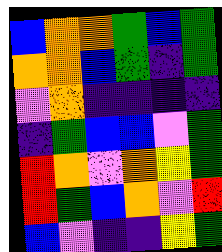[["blue", "orange", "orange", "green", "blue", "green"], ["orange", "orange", "blue", "green", "indigo", "green"], ["violet", "orange", "indigo", "indigo", "indigo", "indigo"], ["indigo", "green", "blue", "blue", "violet", "green"], ["red", "orange", "violet", "orange", "yellow", "green"], ["red", "green", "blue", "orange", "violet", "red"], ["blue", "violet", "indigo", "indigo", "yellow", "green"]]